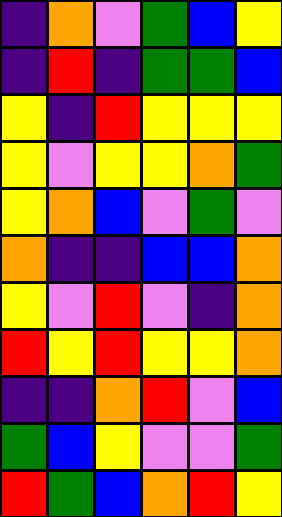[["indigo", "orange", "violet", "green", "blue", "yellow"], ["indigo", "red", "indigo", "green", "green", "blue"], ["yellow", "indigo", "red", "yellow", "yellow", "yellow"], ["yellow", "violet", "yellow", "yellow", "orange", "green"], ["yellow", "orange", "blue", "violet", "green", "violet"], ["orange", "indigo", "indigo", "blue", "blue", "orange"], ["yellow", "violet", "red", "violet", "indigo", "orange"], ["red", "yellow", "red", "yellow", "yellow", "orange"], ["indigo", "indigo", "orange", "red", "violet", "blue"], ["green", "blue", "yellow", "violet", "violet", "green"], ["red", "green", "blue", "orange", "red", "yellow"]]